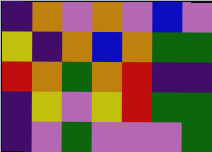[["indigo", "orange", "violet", "orange", "violet", "blue", "violet"], ["yellow", "indigo", "orange", "blue", "orange", "green", "green"], ["red", "orange", "green", "orange", "red", "indigo", "indigo"], ["indigo", "yellow", "violet", "yellow", "red", "green", "green"], ["indigo", "violet", "green", "violet", "violet", "violet", "green"]]